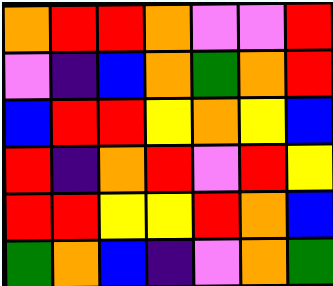[["orange", "red", "red", "orange", "violet", "violet", "red"], ["violet", "indigo", "blue", "orange", "green", "orange", "red"], ["blue", "red", "red", "yellow", "orange", "yellow", "blue"], ["red", "indigo", "orange", "red", "violet", "red", "yellow"], ["red", "red", "yellow", "yellow", "red", "orange", "blue"], ["green", "orange", "blue", "indigo", "violet", "orange", "green"]]